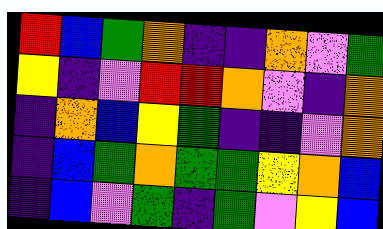[["red", "blue", "green", "orange", "indigo", "indigo", "orange", "violet", "green"], ["yellow", "indigo", "violet", "red", "red", "orange", "violet", "indigo", "orange"], ["indigo", "orange", "blue", "yellow", "green", "indigo", "indigo", "violet", "orange"], ["indigo", "blue", "green", "orange", "green", "green", "yellow", "orange", "blue"], ["indigo", "blue", "violet", "green", "indigo", "green", "violet", "yellow", "blue"]]